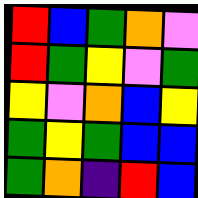[["red", "blue", "green", "orange", "violet"], ["red", "green", "yellow", "violet", "green"], ["yellow", "violet", "orange", "blue", "yellow"], ["green", "yellow", "green", "blue", "blue"], ["green", "orange", "indigo", "red", "blue"]]